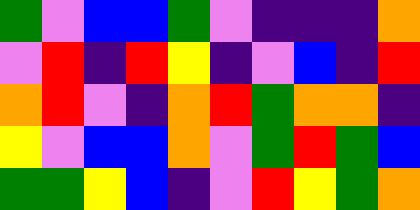[["green", "violet", "blue", "blue", "green", "violet", "indigo", "indigo", "indigo", "orange"], ["violet", "red", "indigo", "red", "yellow", "indigo", "violet", "blue", "indigo", "red"], ["orange", "red", "violet", "indigo", "orange", "red", "green", "orange", "orange", "indigo"], ["yellow", "violet", "blue", "blue", "orange", "violet", "green", "red", "green", "blue"], ["green", "green", "yellow", "blue", "indigo", "violet", "red", "yellow", "green", "orange"]]